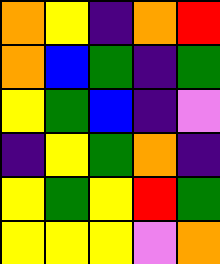[["orange", "yellow", "indigo", "orange", "red"], ["orange", "blue", "green", "indigo", "green"], ["yellow", "green", "blue", "indigo", "violet"], ["indigo", "yellow", "green", "orange", "indigo"], ["yellow", "green", "yellow", "red", "green"], ["yellow", "yellow", "yellow", "violet", "orange"]]